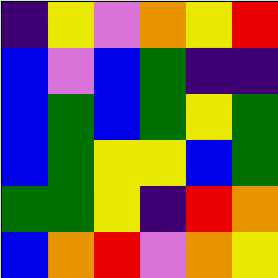[["indigo", "yellow", "violet", "orange", "yellow", "red"], ["blue", "violet", "blue", "green", "indigo", "indigo"], ["blue", "green", "blue", "green", "yellow", "green"], ["blue", "green", "yellow", "yellow", "blue", "green"], ["green", "green", "yellow", "indigo", "red", "orange"], ["blue", "orange", "red", "violet", "orange", "yellow"]]